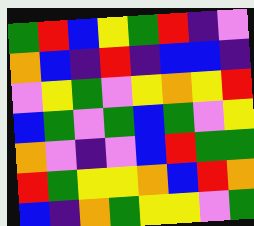[["green", "red", "blue", "yellow", "green", "red", "indigo", "violet"], ["orange", "blue", "indigo", "red", "indigo", "blue", "blue", "indigo"], ["violet", "yellow", "green", "violet", "yellow", "orange", "yellow", "red"], ["blue", "green", "violet", "green", "blue", "green", "violet", "yellow"], ["orange", "violet", "indigo", "violet", "blue", "red", "green", "green"], ["red", "green", "yellow", "yellow", "orange", "blue", "red", "orange"], ["blue", "indigo", "orange", "green", "yellow", "yellow", "violet", "green"]]